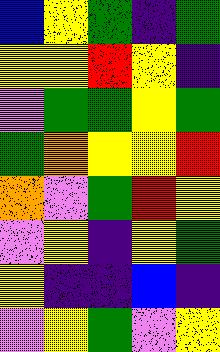[["blue", "yellow", "green", "indigo", "green"], ["yellow", "yellow", "red", "yellow", "indigo"], ["violet", "green", "green", "yellow", "green"], ["green", "orange", "yellow", "yellow", "red"], ["orange", "violet", "green", "red", "yellow"], ["violet", "yellow", "indigo", "yellow", "green"], ["yellow", "indigo", "indigo", "blue", "indigo"], ["violet", "yellow", "green", "violet", "yellow"]]